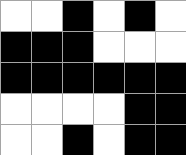[["white", "white", "black", "white", "black", "white"], ["black", "black", "black", "white", "white", "white"], ["black", "black", "black", "black", "black", "black"], ["white", "white", "white", "white", "black", "black"], ["white", "white", "black", "white", "black", "black"]]